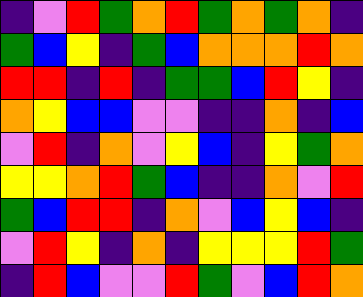[["indigo", "violet", "red", "green", "orange", "red", "green", "orange", "green", "orange", "indigo"], ["green", "blue", "yellow", "indigo", "green", "blue", "orange", "orange", "orange", "red", "orange"], ["red", "red", "indigo", "red", "indigo", "green", "green", "blue", "red", "yellow", "indigo"], ["orange", "yellow", "blue", "blue", "violet", "violet", "indigo", "indigo", "orange", "indigo", "blue"], ["violet", "red", "indigo", "orange", "violet", "yellow", "blue", "indigo", "yellow", "green", "orange"], ["yellow", "yellow", "orange", "red", "green", "blue", "indigo", "indigo", "orange", "violet", "red"], ["green", "blue", "red", "red", "indigo", "orange", "violet", "blue", "yellow", "blue", "indigo"], ["violet", "red", "yellow", "indigo", "orange", "indigo", "yellow", "yellow", "yellow", "red", "green"], ["indigo", "red", "blue", "violet", "violet", "red", "green", "violet", "blue", "red", "orange"]]